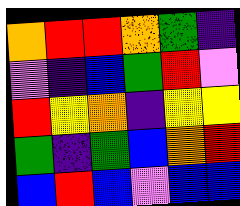[["orange", "red", "red", "orange", "green", "indigo"], ["violet", "indigo", "blue", "green", "red", "violet"], ["red", "yellow", "orange", "indigo", "yellow", "yellow"], ["green", "indigo", "green", "blue", "orange", "red"], ["blue", "red", "blue", "violet", "blue", "blue"]]